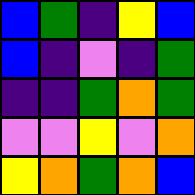[["blue", "green", "indigo", "yellow", "blue"], ["blue", "indigo", "violet", "indigo", "green"], ["indigo", "indigo", "green", "orange", "green"], ["violet", "violet", "yellow", "violet", "orange"], ["yellow", "orange", "green", "orange", "blue"]]